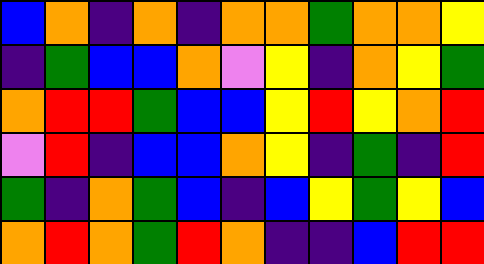[["blue", "orange", "indigo", "orange", "indigo", "orange", "orange", "green", "orange", "orange", "yellow"], ["indigo", "green", "blue", "blue", "orange", "violet", "yellow", "indigo", "orange", "yellow", "green"], ["orange", "red", "red", "green", "blue", "blue", "yellow", "red", "yellow", "orange", "red"], ["violet", "red", "indigo", "blue", "blue", "orange", "yellow", "indigo", "green", "indigo", "red"], ["green", "indigo", "orange", "green", "blue", "indigo", "blue", "yellow", "green", "yellow", "blue"], ["orange", "red", "orange", "green", "red", "orange", "indigo", "indigo", "blue", "red", "red"]]